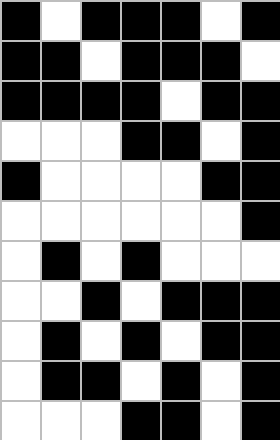[["black", "white", "black", "black", "black", "white", "black"], ["black", "black", "white", "black", "black", "black", "white"], ["black", "black", "black", "black", "white", "black", "black"], ["white", "white", "white", "black", "black", "white", "black"], ["black", "white", "white", "white", "white", "black", "black"], ["white", "white", "white", "white", "white", "white", "black"], ["white", "black", "white", "black", "white", "white", "white"], ["white", "white", "black", "white", "black", "black", "black"], ["white", "black", "white", "black", "white", "black", "black"], ["white", "black", "black", "white", "black", "white", "black"], ["white", "white", "white", "black", "black", "white", "black"]]